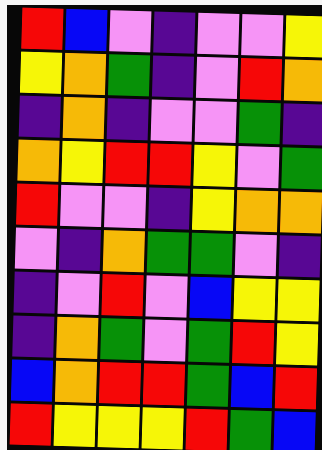[["red", "blue", "violet", "indigo", "violet", "violet", "yellow"], ["yellow", "orange", "green", "indigo", "violet", "red", "orange"], ["indigo", "orange", "indigo", "violet", "violet", "green", "indigo"], ["orange", "yellow", "red", "red", "yellow", "violet", "green"], ["red", "violet", "violet", "indigo", "yellow", "orange", "orange"], ["violet", "indigo", "orange", "green", "green", "violet", "indigo"], ["indigo", "violet", "red", "violet", "blue", "yellow", "yellow"], ["indigo", "orange", "green", "violet", "green", "red", "yellow"], ["blue", "orange", "red", "red", "green", "blue", "red"], ["red", "yellow", "yellow", "yellow", "red", "green", "blue"]]